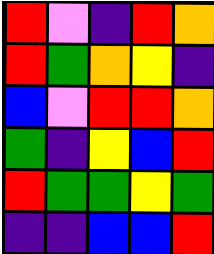[["red", "violet", "indigo", "red", "orange"], ["red", "green", "orange", "yellow", "indigo"], ["blue", "violet", "red", "red", "orange"], ["green", "indigo", "yellow", "blue", "red"], ["red", "green", "green", "yellow", "green"], ["indigo", "indigo", "blue", "blue", "red"]]